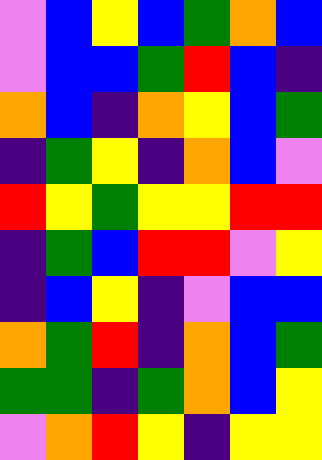[["violet", "blue", "yellow", "blue", "green", "orange", "blue"], ["violet", "blue", "blue", "green", "red", "blue", "indigo"], ["orange", "blue", "indigo", "orange", "yellow", "blue", "green"], ["indigo", "green", "yellow", "indigo", "orange", "blue", "violet"], ["red", "yellow", "green", "yellow", "yellow", "red", "red"], ["indigo", "green", "blue", "red", "red", "violet", "yellow"], ["indigo", "blue", "yellow", "indigo", "violet", "blue", "blue"], ["orange", "green", "red", "indigo", "orange", "blue", "green"], ["green", "green", "indigo", "green", "orange", "blue", "yellow"], ["violet", "orange", "red", "yellow", "indigo", "yellow", "yellow"]]